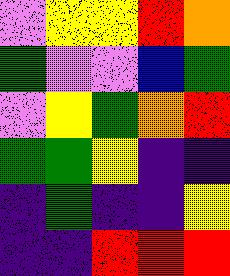[["violet", "yellow", "yellow", "red", "orange"], ["green", "violet", "violet", "blue", "green"], ["violet", "yellow", "green", "orange", "red"], ["green", "green", "yellow", "indigo", "indigo"], ["indigo", "green", "indigo", "indigo", "yellow"], ["indigo", "indigo", "red", "red", "red"]]